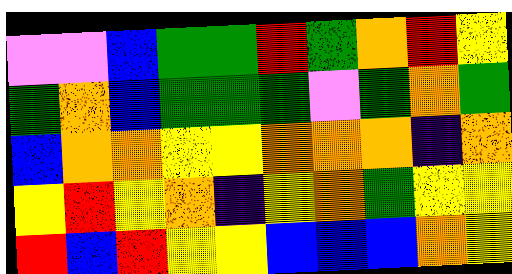[["violet", "violet", "blue", "green", "green", "red", "green", "orange", "red", "yellow"], ["green", "orange", "blue", "green", "green", "green", "violet", "green", "orange", "green"], ["blue", "orange", "orange", "yellow", "yellow", "orange", "orange", "orange", "indigo", "orange"], ["yellow", "red", "yellow", "orange", "indigo", "yellow", "orange", "green", "yellow", "yellow"], ["red", "blue", "red", "yellow", "yellow", "blue", "blue", "blue", "orange", "yellow"]]